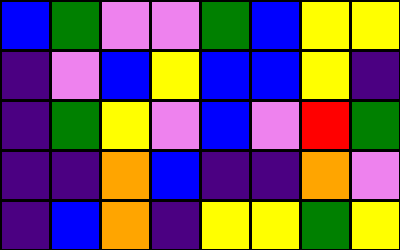[["blue", "green", "violet", "violet", "green", "blue", "yellow", "yellow"], ["indigo", "violet", "blue", "yellow", "blue", "blue", "yellow", "indigo"], ["indigo", "green", "yellow", "violet", "blue", "violet", "red", "green"], ["indigo", "indigo", "orange", "blue", "indigo", "indigo", "orange", "violet"], ["indigo", "blue", "orange", "indigo", "yellow", "yellow", "green", "yellow"]]